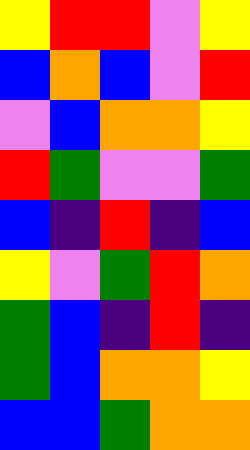[["yellow", "red", "red", "violet", "yellow"], ["blue", "orange", "blue", "violet", "red"], ["violet", "blue", "orange", "orange", "yellow"], ["red", "green", "violet", "violet", "green"], ["blue", "indigo", "red", "indigo", "blue"], ["yellow", "violet", "green", "red", "orange"], ["green", "blue", "indigo", "red", "indigo"], ["green", "blue", "orange", "orange", "yellow"], ["blue", "blue", "green", "orange", "orange"]]